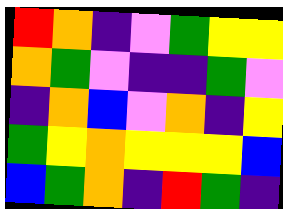[["red", "orange", "indigo", "violet", "green", "yellow", "yellow"], ["orange", "green", "violet", "indigo", "indigo", "green", "violet"], ["indigo", "orange", "blue", "violet", "orange", "indigo", "yellow"], ["green", "yellow", "orange", "yellow", "yellow", "yellow", "blue"], ["blue", "green", "orange", "indigo", "red", "green", "indigo"]]